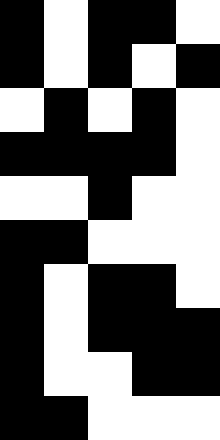[["black", "white", "black", "black", "white"], ["black", "white", "black", "white", "black"], ["white", "black", "white", "black", "white"], ["black", "black", "black", "black", "white"], ["white", "white", "black", "white", "white"], ["black", "black", "white", "white", "white"], ["black", "white", "black", "black", "white"], ["black", "white", "black", "black", "black"], ["black", "white", "white", "black", "black"], ["black", "black", "white", "white", "white"]]